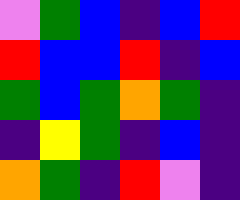[["violet", "green", "blue", "indigo", "blue", "red"], ["red", "blue", "blue", "red", "indigo", "blue"], ["green", "blue", "green", "orange", "green", "indigo"], ["indigo", "yellow", "green", "indigo", "blue", "indigo"], ["orange", "green", "indigo", "red", "violet", "indigo"]]